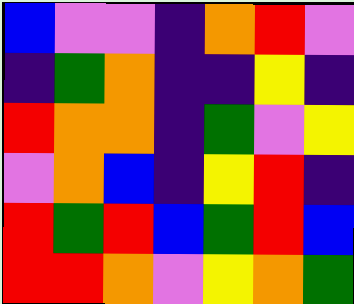[["blue", "violet", "violet", "indigo", "orange", "red", "violet"], ["indigo", "green", "orange", "indigo", "indigo", "yellow", "indigo"], ["red", "orange", "orange", "indigo", "green", "violet", "yellow"], ["violet", "orange", "blue", "indigo", "yellow", "red", "indigo"], ["red", "green", "red", "blue", "green", "red", "blue"], ["red", "red", "orange", "violet", "yellow", "orange", "green"]]